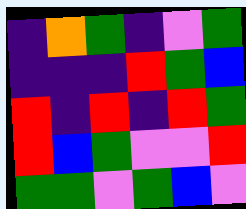[["indigo", "orange", "green", "indigo", "violet", "green"], ["indigo", "indigo", "indigo", "red", "green", "blue"], ["red", "indigo", "red", "indigo", "red", "green"], ["red", "blue", "green", "violet", "violet", "red"], ["green", "green", "violet", "green", "blue", "violet"]]